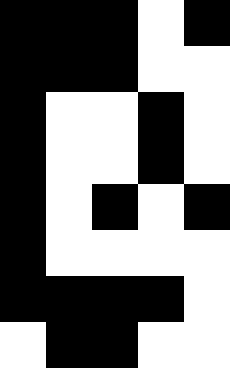[["black", "black", "black", "white", "black"], ["black", "black", "black", "white", "white"], ["black", "white", "white", "black", "white"], ["black", "white", "white", "black", "white"], ["black", "white", "black", "white", "black"], ["black", "white", "white", "white", "white"], ["black", "black", "black", "black", "white"], ["white", "black", "black", "white", "white"]]